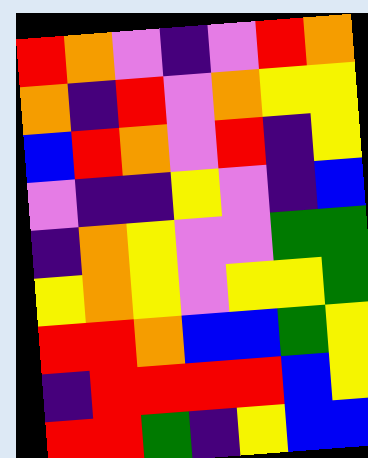[["red", "orange", "violet", "indigo", "violet", "red", "orange"], ["orange", "indigo", "red", "violet", "orange", "yellow", "yellow"], ["blue", "red", "orange", "violet", "red", "indigo", "yellow"], ["violet", "indigo", "indigo", "yellow", "violet", "indigo", "blue"], ["indigo", "orange", "yellow", "violet", "violet", "green", "green"], ["yellow", "orange", "yellow", "violet", "yellow", "yellow", "green"], ["red", "red", "orange", "blue", "blue", "green", "yellow"], ["indigo", "red", "red", "red", "red", "blue", "yellow"], ["red", "red", "green", "indigo", "yellow", "blue", "blue"]]